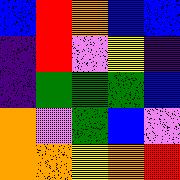[["blue", "red", "orange", "blue", "blue"], ["indigo", "red", "violet", "yellow", "indigo"], ["indigo", "green", "green", "green", "blue"], ["orange", "violet", "green", "blue", "violet"], ["orange", "orange", "yellow", "orange", "red"]]